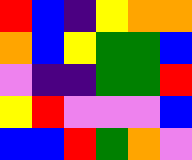[["red", "blue", "indigo", "yellow", "orange", "orange"], ["orange", "blue", "yellow", "green", "green", "blue"], ["violet", "indigo", "indigo", "green", "green", "red"], ["yellow", "red", "violet", "violet", "violet", "blue"], ["blue", "blue", "red", "green", "orange", "violet"]]